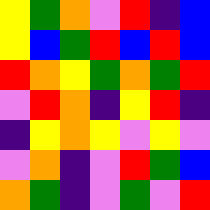[["yellow", "green", "orange", "violet", "red", "indigo", "blue"], ["yellow", "blue", "green", "red", "blue", "red", "blue"], ["red", "orange", "yellow", "green", "orange", "green", "red"], ["violet", "red", "orange", "indigo", "yellow", "red", "indigo"], ["indigo", "yellow", "orange", "yellow", "violet", "yellow", "violet"], ["violet", "orange", "indigo", "violet", "red", "green", "blue"], ["orange", "green", "indigo", "violet", "green", "violet", "red"]]